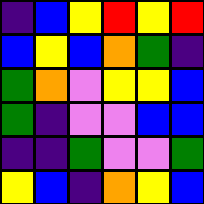[["indigo", "blue", "yellow", "red", "yellow", "red"], ["blue", "yellow", "blue", "orange", "green", "indigo"], ["green", "orange", "violet", "yellow", "yellow", "blue"], ["green", "indigo", "violet", "violet", "blue", "blue"], ["indigo", "indigo", "green", "violet", "violet", "green"], ["yellow", "blue", "indigo", "orange", "yellow", "blue"]]